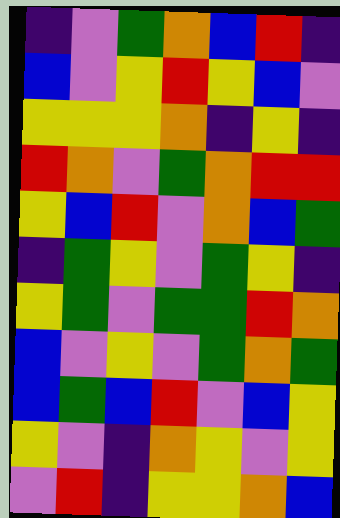[["indigo", "violet", "green", "orange", "blue", "red", "indigo"], ["blue", "violet", "yellow", "red", "yellow", "blue", "violet"], ["yellow", "yellow", "yellow", "orange", "indigo", "yellow", "indigo"], ["red", "orange", "violet", "green", "orange", "red", "red"], ["yellow", "blue", "red", "violet", "orange", "blue", "green"], ["indigo", "green", "yellow", "violet", "green", "yellow", "indigo"], ["yellow", "green", "violet", "green", "green", "red", "orange"], ["blue", "violet", "yellow", "violet", "green", "orange", "green"], ["blue", "green", "blue", "red", "violet", "blue", "yellow"], ["yellow", "violet", "indigo", "orange", "yellow", "violet", "yellow"], ["violet", "red", "indigo", "yellow", "yellow", "orange", "blue"]]